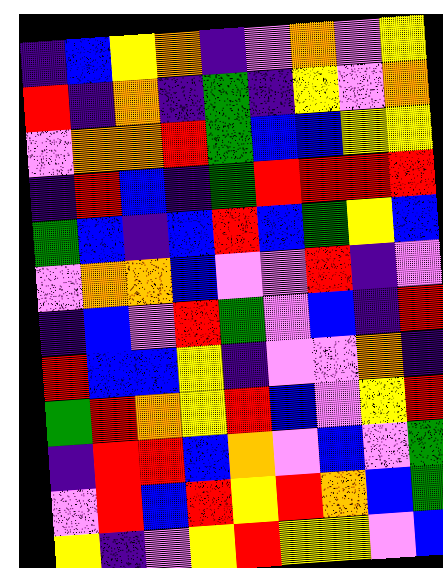[["indigo", "blue", "yellow", "orange", "indigo", "violet", "orange", "violet", "yellow"], ["red", "indigo", "orange", "indigo", "green", "indigo", "yellow", "violet", "orange"], ["violet", "orange", "orange", "red", "green", "blue", "blue", "yellow", "yellow"], ["indigo", "red", "blue", "indigo", "green", "red", "red", "red", "red"], ["green", "blue", "indigo", "blue", "red", "blue", "green", "yellow", "blue"], ["violet", "orange", "orange", "blue", "violet", "violet", "red", "indigo", "violet"], ["indigo", "blue", "violet", "red", "green", "violet", "blue", "indigo", "red"], ["red", "blue", "blue", "yellow", "indigo", "violet", "violet", "orange", "indigo"], ["green", "red", "orange", "yellow", "red", "blue", "violet", "yellow", "red"], ["indigo", "red", "red", "blue", "orange", "violet", "blue", "violet", "green"], ["violet", "red", "blue", "red", "yellow", "red", "orange", "blue", "green"], ["yellow", "indigo", "violet", "yellow", "red", "yellow", "yellow", "violet", "blue"]]